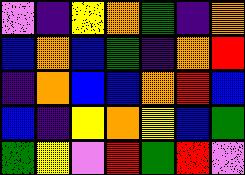[["violet", "indigo", "yellow", "orange", "green", "indigo", "orange"], ["blue", "orange", "blue", "green", "indigo", "orange", "red"], ["indigo", "orange", "blue", "blue", "orange", "red", "blue"], ["blue", "indigo", "yellow", "orange", "yellow", "blue", "green"], ["green", "yellow", "violet", "red", "green", "red", "violet"]]